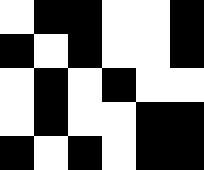[["white", "black", "black", "white", "white", "black"], ["black", "white", "black", "white", "white", "black"], ["white", "black", "white", "black", "white", "white"], ["white", "black", "white", "white", "black", "black"], ["black", "white", "black", "white", "black", "black"]]